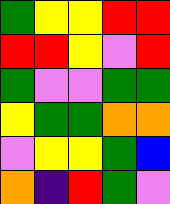[["green", "yellow", "yellow", "red", "red"], ["red", "red", "yellow", "violet", "red"], ["green", "violet", "violet", "green", "green"], ["yellow", "green", "green", "orange", "orange"], ["violet", "yellow", "yellow", "green", "blue"], ["orange", "indigo", "red", "green", "violet"]]